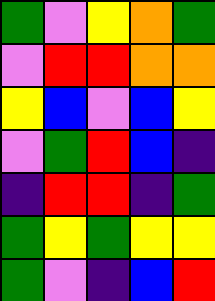[["green", "violet", "yellow", "orange", "green"], ["violet", "red", "red", "orange", "orange"], ["yellow", "blue", "violet", "blue", "yellow"], ["violet", "green", "red", "blue", "indigo"], ["indigo", "red", "red", "indigo", "green"], ["green", "yellow", "green", "yellow", "yellow"], ["green", "violet", "indigo", "blue", "red"]]